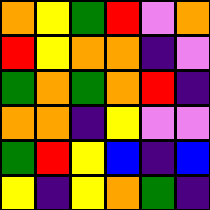[["orange", "yellow", "green", "red", "violet", "orange"], ["red", "yellow", "orange", "orange", "indigo", "violet"], ["green", "orange", "green", "orange", "red", "indigo"], ["orange", "orange", "indigo", "yellow", "violet", "violet"], ["green", "red", "yellow", "blue", "indigo", "blue"], ["yellow", "indigo", "yellow", "orange", "green", "indigo"]]